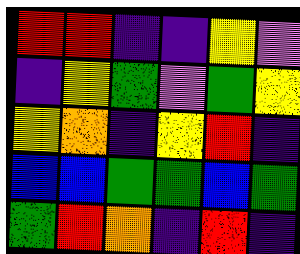[["red", "red", "indigo", "indigo", "yellow", "violet"], ["indigo", "yellow", "green", "violet", "green", "yellow"], ["yellow", "orange", "indigo", "yellow", "red", "indigo"], ["blue", "blue", "green", "green", "blue", "green"], ["green", "red", "orange", "indigo", "red", "indigo"]]